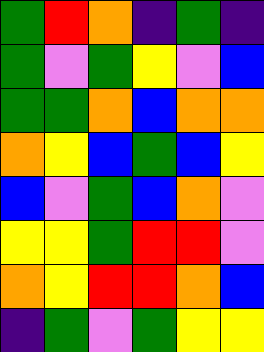[["green", "red", "orange", "indigo", "green", "indigo"], ["green", "violet", "green", "yellow", "violet", "blue"], ["green", "green", "orange", "blue", "orange", "orange"], ["orange", "yellow", "blue", "green", "blue", "yellow"], ["blue", "violet", "green", "blue", "orange", "violet"], ["yellow", "yellow", "green", "red", "red", "violet"], ["orange", "yellow", "red", "red", "orange", "blue"], ["indigo", "green", "violet", "green", "yellow", "yellow"]]